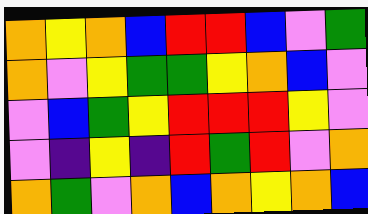[["orange", "yellow", "orange", "blue", "red", "red", "blue", "violet", "green"], ["orange", "violet", "yellow", "green", "green", "yellow", "orange", "blue", "violet"], ["violet", "blue", "green", "yellow", "red", "red", "red", "yellow", "violet"], ["violet", "indigo", "yellow", "indigo", "red", "green", "red", "violet", "orange"], ["orange", "green", "violet", "orange", "blue", "orange", "yellow", "orange", "blue"]]